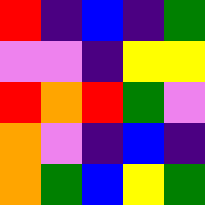[["red", "indigo", "blue", "indigo", "green"], ["violet", "violet", "indigo", "yellow", "yellow"], ["red", "orange", "red", "green", "violet"], ["orange", "violet", "indigo", "blue", "indigo"], ["orange", "green", "blue", "yellow", "green"]]